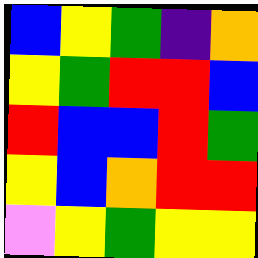[["blue", "yellow", "green", "indigo", "orange"], ["yellow", "green", "red", "red", "blue"], ["red", "blue", "blue", "red", "green"], ["yellow", "blue", "orange", "red", "red"], ["violet", "yellow", "green", "yellow", "yellow"]]